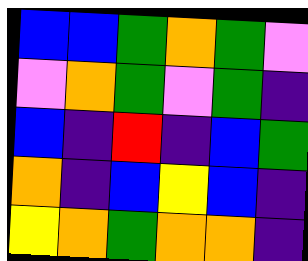[["blue", "blue", "green", "orange", "green", "violet"], ["violet", "orange", "green", "violet", "green", "indigo"], ["blue", "indigo", "red", "indigo", "blue", "green"], ["orange", "indigo", "blue", "yellow", "blue", "indigo"], ["yellow", "orange", "green", "orange", "orange", "indigo"]]